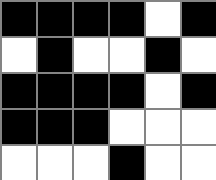[["black", "black", "black", "black", "white", "black"], ["white", "black", "white", "white", "black", "white"], ["black", "black", "black", "black", "white", "black"], ["black", "black", "black", "white", "white", "white"], ["white", "white", "white", "black", "white", "white"]]